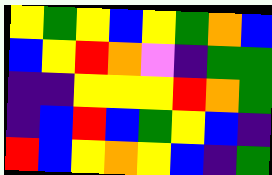[["yellow", "green", "yellow", "blue", "yellow", "green", "orange", "blue"], ["blue", "yellow", "red", "orange", "violet", "indigo", "green", "green"], ["indigo", "indigo", "yellow", "yellow", "yellow", "red", "orange", "green"], ["indigo", "blue", "red", "blue", "green", "yellow", "blue", "indigo"], ["red", "blue", "yellow", "orange", "yellow", "blue", "indigo", "green"]]